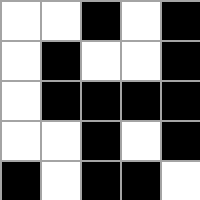[["white", "white", "black", "white", "black"], ["white", "black", "white", "white", "black"], ["white", "black", "black", "black", "black"], ["white", "white", "black", "white", "black"], ["black", "white", "black", "black", "white"]]